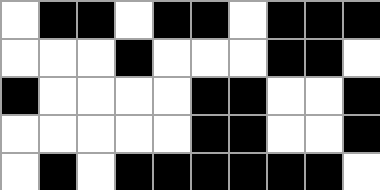[["white", "black", "black", "white", "black", "black", "white", "black", "black", "black"], ["white", "white", "white", "black", "white", "white", "white", "black", "black", "white"], ["black", "white", "white", "white", "white", "black", "black", "white", "white", "black"], ["white", "white", "white", "white", "white", "black", "black", "white", "white", "black"], ["white", "black", "white", "black", "black", "black", "black", "black", "black", "white"]]